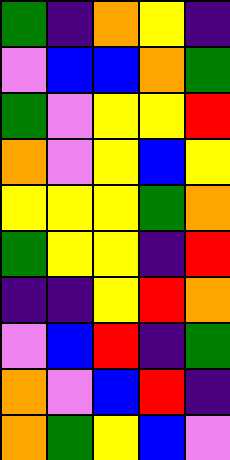[["green", "indigo", "orange", "yellow", "indigo"], ["violet", "blue", "blue", "orange", "green"], ["green", "violet", "yellow", "yellow", "red"], ["orange", "violet", "yellow", "blue", "yellow"], ["yellow", "yellow", "yellow", "green", "orange"], ["green", "yellow", "yellow", "indigo", "red"], ["indigo", "indigo", "yellow", "red", "orange"], ["violet", "blue", "red", "indigo", "green"], ["orange", "violet", "blue", "red", "indigo"], ["orange", "green", "yellow", "blue", "violet"]]